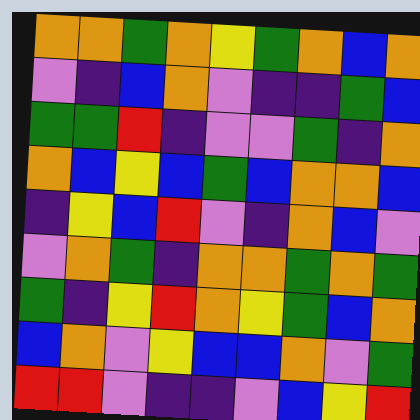[["orange", "orange", "green", "orange", "yellow", "green", "orange", "blue", "orange"], ["violet", "indigo", "blue", "orange", "violet", "indigo", "indigo", "green", "blue"], ["green", "green", "red", "indigo", "violet", "violet", "green", "indigo", "orange"], ["orange", "blue", "yellow", "blue", "green", "blue", "orange", "orange", "blue"], ["indigo", "yellow", "blue", "red", "violet", "indigo", "orange", "blue", "violet"], ["violet", "orange", "green", "indigo", "orange", "orange", "green", "orange", "green"], ["green", "indigo", "yellow", "red", "orange", "yellow", "green", "blue", "orange"], ["blue", "orange", "violet", "yellow", "blue", "blue", "orange", "violet", "green"], ["red", "red", "violet", "indigo", "indigo", "violet", "blue", "yellow", "red"]]